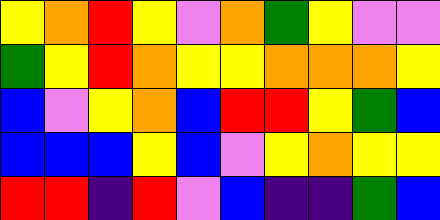[["yellow", "orange", "red", "yellow", "violet", "orange", "green", "yellow", "violet", "violet"], ["green", "yellow", "red", "orange", "yellow", "yellow", "orange", "orange", "orange", "yellow"], ["blue", "violet", "yellow", "orange", "blue", "red", "red", "yellow", "green", "blue"], ["blue", "blue", "blue", "yellow", "blue", "violet", "yellow", "orange", "yellow", "yellow"], ["red", "red", "indigo", "red", "violet", "blue", "indigo", "indigo", "green", "blue"]]